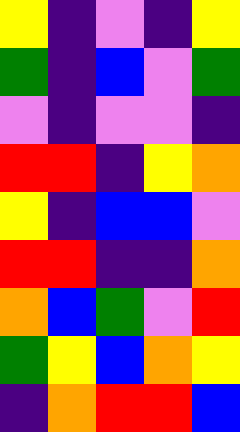[["yellow", "indigo", "violet", "indigo", "yellow"], ["green", "indigo", "blue", "violet", "green"], ["violet", "indigo", "violet", "violet", "indigo"], ["red", "red", "indigo", "yellow", "orange"], ["yellow", "indigo", "blue", "blue", "violet"], ["red", "red", "indigo", "indigo", "orange"], ["orange", "blue", "green", "violet", "red"], ["green", "yellow", "blue", "orange", "yellow"], ["indigo", "orange", "red", "red", "blue"]]